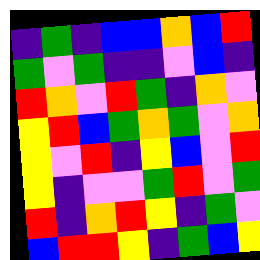[["indigo", "green", "indigo", "blue", "blue", "orange", "blue", "red"], ["green", "violet", "green", "indigo", "indigo", "violet", "blue", "indigo"], ["red", "orange", "violet", "red", "green", "indigo", "orange", "violet"], ["yellow", "red", "blue", "green", "orange", "green", "violet", "orange"], ["yellow", "violet", "red", "indigo", "yellow", "blue", "violet", "red"], ["yellow", "indigo", "violet", "violet", "green", "red", "violet", "green"], ["red", "indigo", "orange", "red", "yellow", "indigo", "green", "violet"], ["blue", "red", "red", "yellow", "indigo", "green", "blue", "yellow"]]